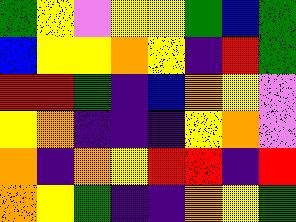[["green", "yellow", "violet", "yellow", "yellow", "green", "blue", "green"], ["blue", "yellow", "yellow", "orange", "yellow", "indigo", "red", "green"], ["red", "red", "green", "indigo", "blue", "orange", "yellow", "violet"], ["yellow", "orange", "indigo", "indigo", "indigo", "yellow", "orange", "violet"], ["orange", "indigo", "orange", "yellow", "red", "red", "indigo", "red"], ["orange", "yellow", "green", "indigo", "indigo", "orange", "yellow", "green"]]